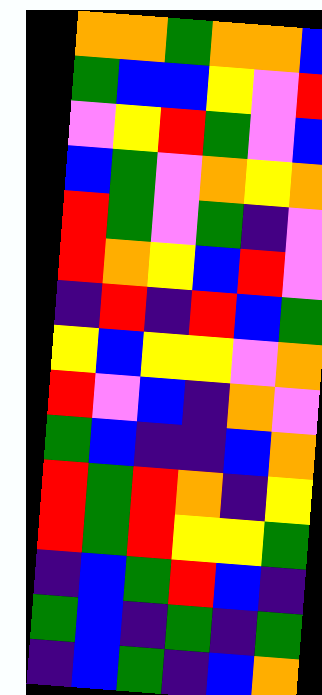[["orange", "orange", "green", "orange", "orange", "blue"], ["green", "blue", "blue", "yellow", "violet", "red"], ["violet", "yellow", "red", "green", "violet", "blue"], ["blue", "green", "violet", "orange", "yellow", "orange"], ["red", "green", "violet", "green", "indigo", "violet"], ["red", "orange", "yellow", "blue", "red", "violet"], ["indigo", "red", "indigo", "red", "blue", "green"], ["yellow", "blue", "yellow", "yellow", "violet", "orange"], ["red", "violet", "blue", "indigo", "orange", "violet"], ["green", "blue", "indigo", "indigo", "blue", "orange"], ["red", "green", "red", "orange", "indigo", "yellow"], ["red", "green", "red", "yellow", "yellow", "green"], ["indigo", "blue", "green", "red", "blue", "indigo"], ["green", "blue", "indigo", "green", "indigo", "green"], ["indigo", "blue", "green", "indigo", "blue", "orange"]]